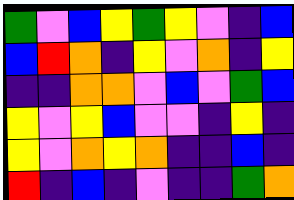[["green", "violet", "blue", "yellow", "green", "yellow", "violet", "indigo", "blue"], ["blue", "red", "orange", "indigo", "yellow", "violet", "orange", "indigo", "yellow"], ["indigo", "indigo", "orange", "orange", "violet", "blue", "violet", "green", "blue"], ["yellow", "violet", "yellow", "blue", "violet", "violet", "indigo", "yellow", "indigo"], ["yellow", "violet", "orange", "yellow", "orange", "indigo", "indigo", "blue", "indigo"], ["red", "indigo", "blue", "indigo", "violet", "indigo", "indigo", "green", "orange"]]